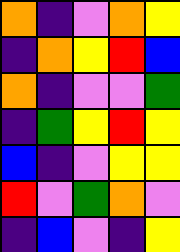[["orange", "indigo", "violet", "orange", "yellow"], ["indigo", "orange", "yellow", "red", "blue"], ["orange", "indigo", "violet", "violet", "green"], ["indigo", "green", "yellow", "red", "yellow"], ["blue", "indigo", "violet", "yellow", "yellow"], ["red", "violet", "green", "orange", "violet"], ["indigo", "blue", "violet", "indigo", "yellow"]]